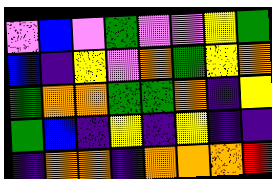[["violet", "blue", "violet", "green", "violet", "violet", "yellow", "green"], ["blue", "indigo", "yellow", "violet", "orange", "green", "yellow", "orange"], ["green", "orange", "orange", "green", "green", "orange", "indigo", "yellow"], ["green", "blue", "indigo", "yellow", "indigo", "yellow", "indigo", "indigo"], ["indigo", "orange", "orange", "indigo", "orange", "orange", "orange", "red"]]